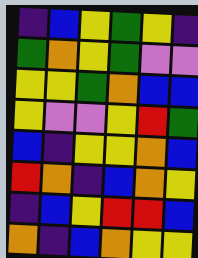[["indigo", "blue", "yellow", "green", "yellow", "indigo"], ["green", "orange", "yellow", "green", "violet", "violet"], ["yellow", "yellow", "green", "orange", "blue", "blue"], ["yellow", "violet", "violet", "yellow", "red", "green"], ["blue", "indigo", "yellow", "yellow", "orange", "blue"], ["red", "orange", "indigo", "blue", "orange", "yellow"], ["indigo", "blue", "yellow", "red", "red", "blue"], ["orange", "indigo", "blue", "orange", "yellow", "yellow"]]